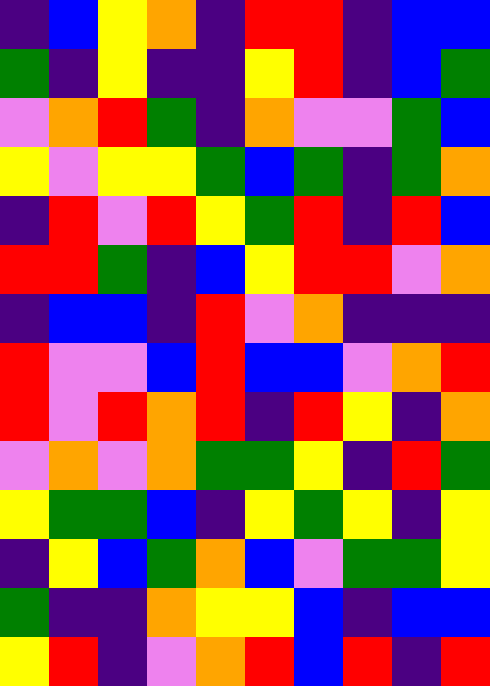[["indigo", "blue", "yellow", "orange", "indigo", "red", "red", "indigo", "blue", "blue"], ["green", "indigo", "yellow", "indigo", "indigo", "yellow", "red", "indigo", "blue", "green"], ["violet", "orange", "red", "green", "indigo", "orange", "violet", "violet", "green", "blue"], ["yellow", "violet", "yellow", "yellow", "green", "blue", "green", "indigo", "green", "orange"], ["indigo", "red", "violet", "red", "yellow", "green", "red", "indigo", "red", "blue"], ["red", "red", "green", "indigo", "blue", "yellow", "red", "red", "violet", "orange"], ["indigo", "blue", "blue", "indigo", "red", "violet", "orange", "indigo", "indigo", "indigo"], ["red", "violet", "violet", "blue", "red", "blue", "blue", "violet", "orange", "red"], ["red", "violet", "red", "orange", "red", "indigo", "red", "yellow", "indigo", "orange"], ["violet", "orange", "violet", "orange", "green", "green", "yellow", "indigo", "red", "green"], ["yellow", "green", "green", "blue", "indigo", "yellow", "green", "yellow", "indigo", "yellow"], ["indigo", "yellow", "blue", "green", "orange", "blue", "violet", "green", "green", "yellow"], ["green", "indigo", "indigo", "orange", "yellow", "yellow", "blue", "indigo", "blue", "blue"], ["yellow", "red", "indigo", "violet", "orange", "red", "blue", "red", "indigo", "red"]]